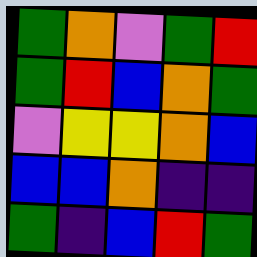[["green", "orange", "violet", "green", "red"], ["green", "red", "blue", "orange", "green"], ["violet", "yellow", "yellow", "orange", "blue"], ["blue", "blue", "orange", "indigo", "indigo"], ["green", "indigo", "blue", "red", "green"]]